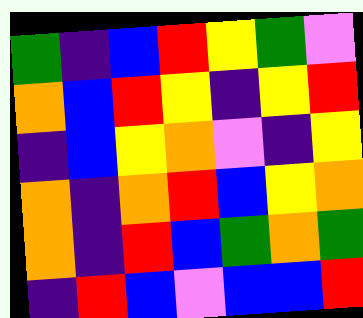[["green", "indigo", "blue", "red", "yellow", "green", "violet"], ["orange", "blue", "red", "yellow", "indigo", "yellow", "red"], ["indigo", "blue", "yellow", "orange", "violet", "indigo", "yellow"], ["orange", "indigo", "orange", "red", "blue", "yellow", "orange"], ["orange", "indigo", "red", "blue", "green", "orange", "green"], ["indigo", "red", "blue", "violet", "blue", "blue", "red"]]